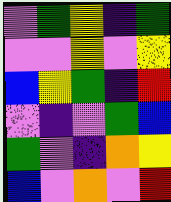[["violet", "green", "yellow", "indigo", "green"], ["violet", "violet", "yellow", "violet", "yellow"], ["blue", "yellow", "green", "indigo", "red"], ["violet", "indigo", "violet", "green", "blue"], ["green", "violet", "indigo", "orange", "yellow"], ["blue", "violet", "orange", "violet", "red"]]